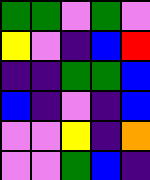[["green", "green", "violet", "green", "violet"], ["yellow", "violet", "indigo", "blue", "red"], ["indigo", "indigo", "green", "green", "blue"], ["blue", "indigo", "violet", "indigo", "blue"], ["violet", "violet", "yellow", "indigo", "orange"], ["violet", "violet", "green", "blue", "indigo"]]